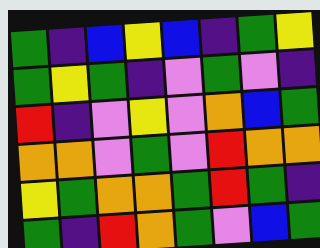[["green", "indigo", "blue", "yellow", "blue", "indigo", "green", "yellow"], ["green", "yellow", "green", "indigo", "violet", "green", "violet", "indigo"], ["red", "indigo", "violet", "yellow", "violet", "orange", "blue", "green"], ["orange", "orange", "violet", "green", "violet", "red", "orange", "orange"], ["yellow", "green", "orange", "orange", "green", "red", "green", "indigo"], ["green", "indigo", "red", "orange", "green", "violet", "blue", "green"]]